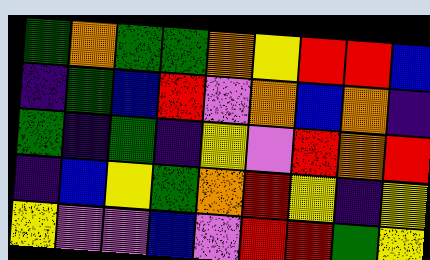[["green", "orange", "green", "green", "orange", "yellow", "red", "red", "blue"], ["indigo", "green", "blue", "red", "violet", "orange", "blue", "orange", "indigo"], ["green", "indigo", "green", "indigo", "yellow", "violet", "red", "orange", "red"], ["indigo", "blue", "yellow", "green", "orange", "red", "yellow", "indigo", "yellow"], ["yellow", "violet", "violet", "blue", "violet", "red", "red", "green", "yellow"]]